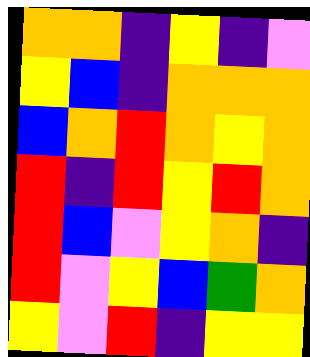[["orange", "orange", "indigo", "yellow", "indigo", "violet"], ["yellow", "blue", "indigo", "orange", "orange", "orange"], ["blue", "orange", "red", "orange", "yellow", "orange"], ["red", "indigo", "red", "yellow", "red", "orange"], ["red", "blue", "violet", "yellow", "orange", "indigo"], ["red", "violet", "yellow", "blue", "green", "orange"], ["yellow", "violet", "red", "indigo", "yellow", "yellow"]]